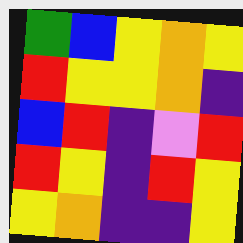[["green", "blue", "yellow", "orange", "yellow"], ["red", "yellow", "yellow", "orange", "indigo"], ["blue", "red", "indigo", "violet", "red"], ["red", "yellow", "indigo", "red", "yellow"], ["yellow", "orange", "indigo", "indigo", "yellow"]]